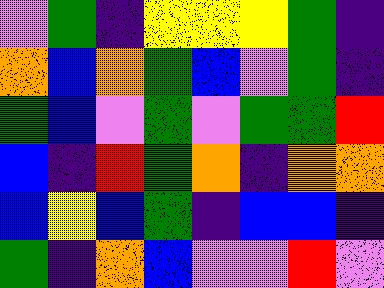[["violet", "green", "indigo", "yellow", "yellow", "yellow", "green", "indigo"], ["orange", "blue", "orange", "green", "blue", "violet", "green", "indigo"], ["green", "blue", "violet", "green", "violet", "green", "green", "red"], ["blue", "indigo", "red", "green", "orange", "indigo", "orange", "orange"], ["blue", "yellow", "blue", "green", "indigo", "blue", "blue", "indigo"], ["green", "indigo", "orange", "blue", "violet", "violet", "red", "violet"]]